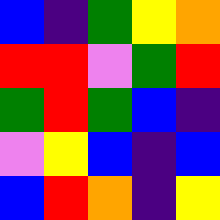[["blue", "indigo", "green", "yellow", "orange"], ["red", "red", "violet", "green", "red"], ["green", "red", "green", "blue", "indigo"], ["violet", "yellow", "blue", "indigo", "blue"], ["blue", "red", "orange", "indigo", "yellow"]]